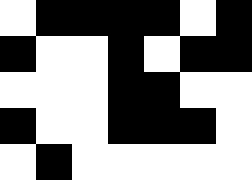[["white", "black", "black", "black", "black", "white", "black"], ["black", "white", "white", "black", "white", "black", "black"], ["white", "white", "white", "black", "black", "white", "white"], ["black", "white", "white", "black", "black", "black", "white"], ["white", "black", "white", "white", "white", "white", "white"]]